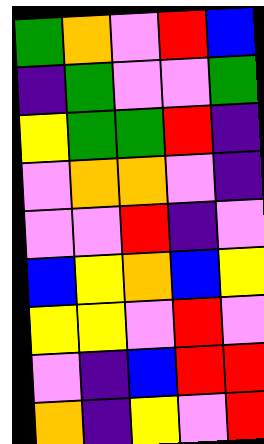[["green", "orange", "violet", "red", "blue"], ["indigo", "green", "violet", "violet", "green"], ["yellow", "green", "green", "red", "indigo"], ["violet", "orange", "orange", "violet", "indigo"], ["violet", "violet", "red", "indigo", "violet"], ["blue", "yellow", "orange", "blue", "yellow"], ["yellow", "yellow", "violet", "red", "violet"], ["violet", "indigo", "blue", "red", "red"], ["orange", "indigo", "yellow", "violet", "red"]]